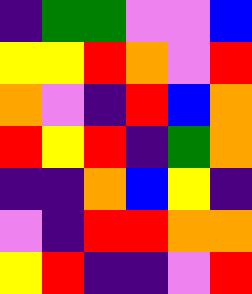[["indigo", "green", "green", "violet", "violet", "blue"], ["yellow", "yellow", "red", "orange", "violet", "red"], ["orange", "violet", "indigo", "red", "blue", "orange"], ["red", "yellow", "red", "indigo", "green", "orange"], ["indigo", "indigo", "orange", "blue", "yellow", "indigo"], ["violet", "indigo", "red", "red", "orange", "orange"], ["yellow", "red", "indigo", "indigo", "violet", "red"]]